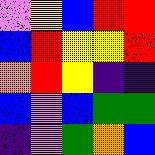[["violet", "yellow", "blue", "red", "red"], ["blue", "red", "yellow", "yellow", "red"], ["orange", "red", "yellow", "indigo", "indigo"], ["blue", "violet", "blue", "green", "green"], ["indigo", "violet", "green", "orange", "blue"]]